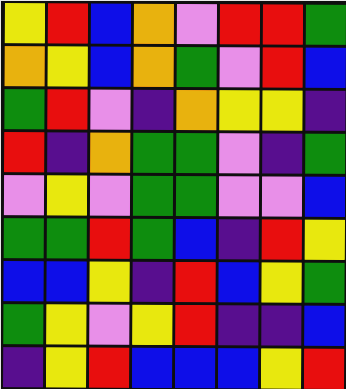[["yellow", "red", "blue", "orange", "violet", "red", "red", "green"], ["orange", "yellow", "blue", "orange", "green", "violet", "red", "blue"], ["green", "red", "violet", "indigo", "orange", "yellow", "yellow", "indigo"], ["red", "indigo", "orange", "green", "green", "violet", "indigo", "green"], ["violet", "yellow", "violet", "green", "green", "violet", "violet", "blue"], ["green", "green", "red", "green", "blue", "indigo", "red", "yellow"], ["blue", "blue", "yellow", "indigo", "red", "blue", "yellow", "green"], ["green", "yellow", "violet", "yellow", "red", "indigo", "indigo", "blue"], ["indigo", "yellow", "red", "blue", "blue", "blue", "yellow", "red"]]